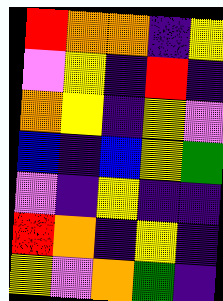[["red", "orange", "orange", "indigo", "yellow"], ["violet", "yellow", "indigo", "red", "indigo"], ["orange", "yellow", "indigo", "yellow", "violet"], ["blue", "indigo", "blue", "yellow", "green"], ["violet", "indigo", "yellow", "indigo", "indigo"], ["red", "orange", "indigo", "yellow", "indigo"], ["yellow", "violet", "orange", "green", "indigo"]]